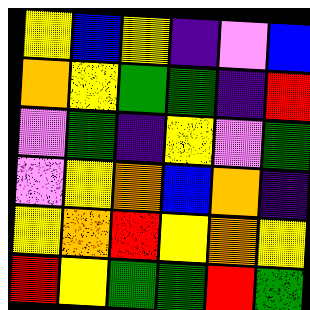[["yellow", "blue", "yellow", "indigo", "violet", "blue"], ["orange", "yellow", "green", "green", "indigo", "red"], ["violet", "green", "indigo", "yellow", "violet", "green"], ["violet", "yellow", "orange", "blue", "orange", "indigo"], ["yellow", "orange", "red", "yellow", "orange", "yellow"], ["red", "yellow", "green", "green", "red", "green"]]